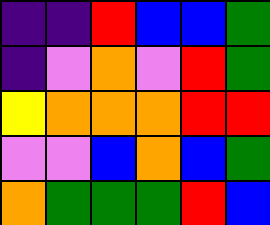[["indigo", "indigo", "red", "blue", "blue", "green"], ["indigo", "violet", "orange", "violet", "red", "green"], ["yellow", "orange", "orange", "orange", "red", "red"], ["violet", "violet", "blue", "orange", "blue", "green"], ["orange", "green", "green", "green", "red", "blue"]]